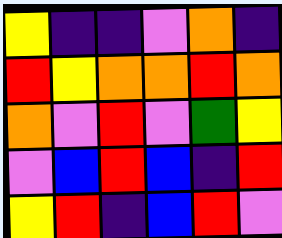[["yellow", "indigo", "indigo", "violet", "orange", "indigo"], ["red", "yellow", "orange", "orange", "red", "orange"], ["orange", "violet", "red", "violet", "green", "yellow"], ["violet", "blue", "red", "blue", "indigo", "red"], ["yellow", "red", "indigo", "blue", "red", "violet"]]